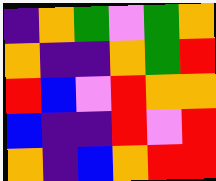[["indigo", "orange", "green", "violet", "green", "orange"], ["orange", "indigo", "indigo", "orange", "green", "red"], ["red", "blue", "violet", "red", "orange", "orange"], ["blue", "indigo", "indigo", "red", "violet", "red"], ["orange", "indigo", "blue", "orange", "red", "red"]]